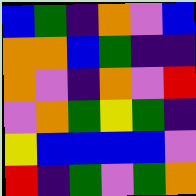[["blue", "green", "indigo", "orange", "violet", "blue"], ["orange", "orange", "blue", "green", "indigo", "indigo"], ["orange", "violet", "indigo", "orange", "violet", "red"], ["violet", "orange", "green", "yellow", "green", "indigo"], ["yellow", "blue", "blue", "blue", "blue", "violet"], ["red", "indigo", "green", "violet", "green", "orange"]]